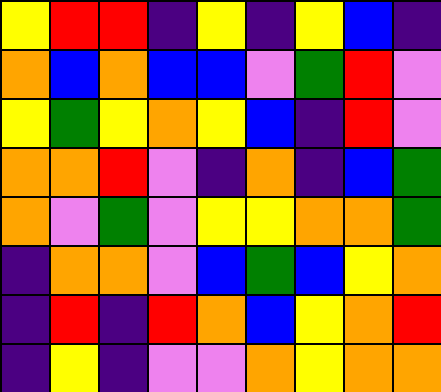[["yellow", "red", "red", "indigo", "yellow", "indigo", "yellow", "blue", "indigo"], ["orange", "blue", "orange", "blue", "blue", "violet", "green", "red", "violet"], ["yellow", "green", "yellow", "orange", "yellow", "blue", "indigo", "red", "violet"], ["orange", "orange", "red", "violet", "indigo", "orange", "indigo", "blue", "green"], ["orange", "violet", "green", "violet", "yellow", "yellow", "orange", "orange", "green"], ["indigo", "orange", "orange", "violet", "blue", "green", "blue", "yellow", "orange"], ["indigo", "red", "indigo", "red", "orange", "blue", "yellow", "orange", "red"], ["indigo", "yellow", "indigo", "violet", "violet", "orange", "yellow", "orange", "orange"]]